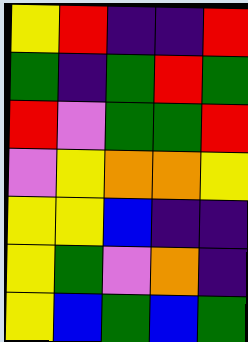[["yellow", "red", "indigo", "indigo", "red"], ["green", "indigo", "green", "red", "green"], ["red", "violet", "green", "green", "red"], ["violet", "yellow", "orange", "orange", "yellow"], ["yellow", "yellow", "blue", "indigo", "indigo"], ["yellow", "green", "violet", "orange", "indigo"], ["yellow", "blue", "green", "blue", "green"]]